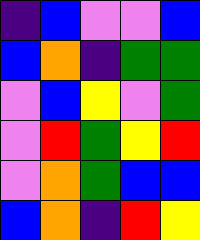[["indigo", "blue", "violet", "violet", "blue"], ["blue", "orange", "indigo", "green", "green"], ["violet", "blue", "yellow", "violet", "green"], ["violet", "red", "green", "yellow", "red"], ["violet", "orange", "green", "blue", "blue"], ["blue", "orange", "indigo", "red", "yellow"]]